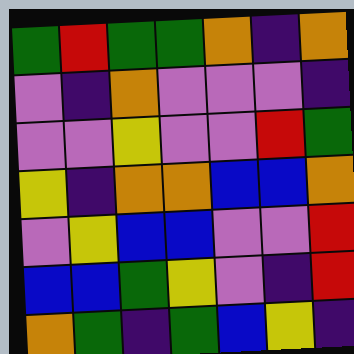[["green", "red", "green", "green", "orange", "indigo", "orange"], ["violet", "indigo", "orange", "violet", "violet", "violet", "indigo"], ["violet", "violet", "yellow", "violet", "violet", "red", "green"], ["yellow", "indigo", "orange", "orange", "blue", "blue", "orange"], ["violet", "yellow", "blue", "blue", "violet", "violet", "red"], ["blue", "blue", "green", "yellow", "violet", "indigo", "red"], ["orange", "green", "indigo", "green", "blue", "yellow", "indigo"]]